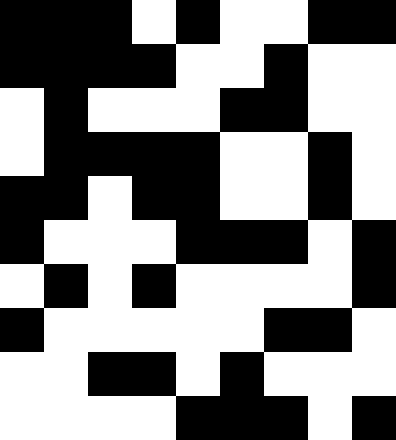[["black", "black", "black", "white", "black", "white", "white", "black", "black"], ["black", "black", "black", "black", "white", "white", "black", "white", "white"], ["white", "black", "white", "white", "white", "black", "black", "white", "white"], ["white", "black", "black", "black", "black", "white", "white", "black", "white"], ["black", "black", "white", "black", "black", "white", "white", "black", "white"], ["black", "white", "white", "white", "black", "black", "black", "white", "black"], ["white", "black", "white", "black", "white", "white", "white", "white", "black"], ["black", "white", "white", "white", "white", "white", "black", "black", "white"], ["white", "white", "black", "black", "white", "black", "white", "white", "white"], ["white", "white", "white", "white", "black", "black", "black", "white", "black"]]